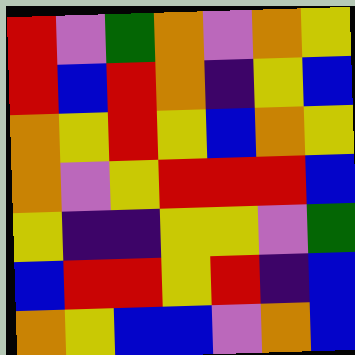[["red", "violet", "green", "orange", "violet", "orange", "yellow"], ["red", "blue", "red", "orange", "indigo", "yellow", "blue"], ["orange", "yellow", "red", "yellow", "blue", "orange", "yellow"], ["orange", "violet", "yellow", "red", "red", "red", "blue"], ["yellow", "indigo", "indigo", "yellow", "yellow", "violet", "green"], ["blue", "red", "red", "yellow", "red", "indigo", "blue"], ["orange", "yellow", "blue", "blue", "violet", "orange", "blue"]]